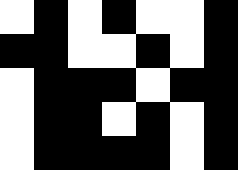[["white", "black", "white", "black", "white", "white", "black"], ["black", "black", "white", "white", "black", "white", "black"], ["white", "black", "black", "black", "white", "black", "black"], ["white", "black", "black", "white", "black", "white", "black"], ["white", "black", "black", "black", "black", "white", "black"]]